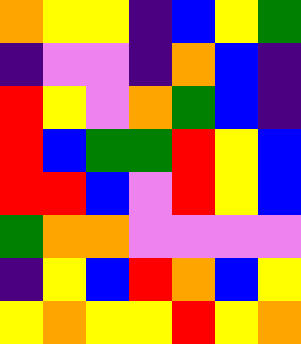[["orange", "yellow", "yellow", "indigo", "blue", "yellow", "green"], ["indigo", "violet", "violet", "indigo", "orange", "blue", "indigo"], ["red", "yellow", "violet", "orange", "green", "blue", "indigo"], ["red", "blue", "green", "green", "red", "yellow", "blue"], ["red", "red", "blue", "violet", "red", "yellow", "blue"], ["green", "orange", "orange", "violet", "violet", "violet", "violet"], ["indigo", "yellow", "blue", "red", "orange", "blue", "yellow"], ["yellow", "orange", "yellow", "yellow", "red", "yellow", "orange"]]